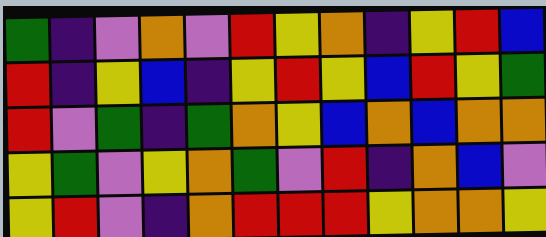[["green", "indigo", "violet", "orange", "violet", "red", "yellow", "orange", "indigo", "yellow", "red", "blue"], ["red", "indigo", "yellow", "blue", "indigo", "yellow", "red", "yellow", "blue", "red", "yellow", "green"], ["red", "violet", "green", "indigo", "green", "orange", "yellow", "blue", "orange", "blue", "orange", "orange"], ["yellow", "green", "violet", "yellow", "orange", "green", "violet", "red", "indigo", "orange", "blue", "violet"], ["yellow", "red", "violet", "indigo", "orange", "red", "red", "red", "yellow", "orange", "orange", "yellow"]]